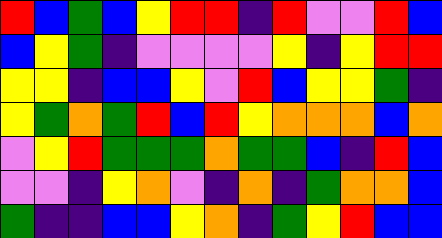[["red", "blue", "green", "blue", "yellow", "red", "red", "indigo", "red", "violet", "violet", "red", "blue"], ["blue", "yellow", "green", "indigo", "violet", "violet", "violet", "violet", "yellow", "indigo", "yellow", "red", "red"], ["yellow", "yellow", "indigo", "blue", "blue", "yellow", "violet", "red", "blue", "yellow", "yellow", "green", "indigo"], ["yellow", "green", "orange", "green", "red", "blue", "red", "yellow", "orange", "orange", "orange", "blue", "orange"], ["violet", "yellow", "red", "green", "green", "green", "orange", "green", "green", "blue", "indigo", "red", "blue"], ["violet", "violet", "indigo", "yellow", "orange", "violet", "indigo", "orange", "indigo", "green", "orange", "orange", "blue"], ["green", "indigo", "indigo", "blue", "blue", "yellow", "orange", "indigo", "green", "yellow", "red", "blue", "blue"]]